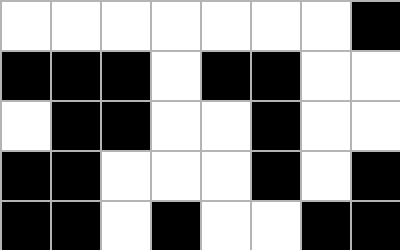[["white", "white", "white", "white", "white", "white", "white", "black"], ["black", "black", "black", "white", "black", "black", "white", "white"], ["white", "black", "black", "white", "white", "black", "white", "white"], ["black", "black", "white", "white", "white", "black", "white", "black"], ["black", "black", "white", "black", "white", "white", "black", "black"]]